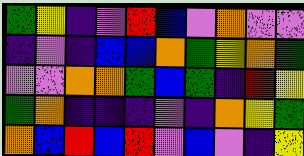[["green", "yellow", "indigo", "violet", "red", "blue", "violet", "orange", "violet", "violet"], ["indigo", "violet", "indigo", "blue", "blue", "orange", "green", "yellow", "orange", "green"], ["violet", "violet", "orange", "orange", "green", "blue", "green", "indigo", "red", "yellow"], ["green", "orange", "indigo", "indigo", "indigo", "violet", "indigo", "orange", "yellow", "green"], ["orange", "blue", "red", "blue", "red", "violet", "blue", "violet", "indigo", "yellow"]]